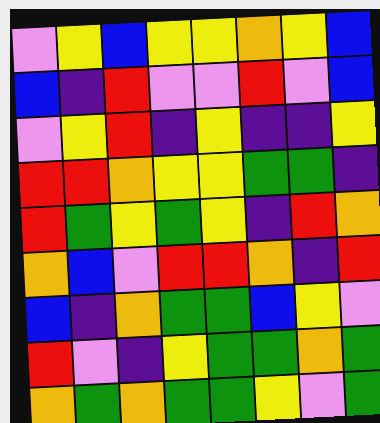[["violet", "yellow", "blue", "yellow", "yellow", "orange", "yellow", "blue"], ["blue", "indigo", "red", "violet", "violet", "red", "violet", "blue"], ["violet", "yellow", "red", "indigo", "yellow", "indigo", "indigo", "yellow"], ["red", "red", "orange", "yellow", "yellow", "green", "green", "indigo"], ["red", "green", "yellow", "green", "yellow", "indigo", "red", "orange"], ["orange", "blue", "violet", "red", "red", "orange", "indigo", "red"], ["blue", "indigo", "orange", "green", "green", "blue", "yellow", "violet"], ["red", "violet", "indigo", "yellow", "green", "green", "orange", "green"], ["orange", "green", "orange", "green", "green", "yellow", "violet", "green"]]